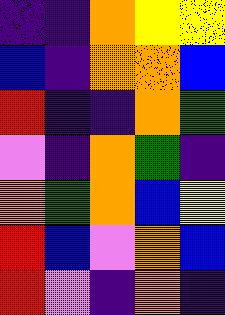[["indigo", "indigo", "orange", "yellow", "yellow"], ["blue", "indigo", "orange", "orange", "blue"], ["red", "indigo", "indigo", "orange", "green"], ["violet", "indigo", "orange", "green", "indigo"], ["orange", "green", "orange", "blue", "yellow"], ["red", "blue", "violet", "orange", "blue"], ["red", "violet", "indigo", "orange", "indigo"]]